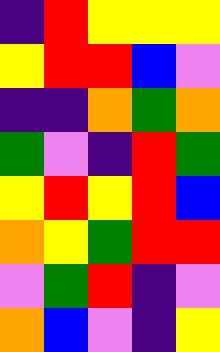[["indigo", "red", "yellow", "yellow", "yellow"], ["yellow", "red", "red", "blue", "violet"], ["indigo", "indigo", "orange", "green", "orange"], ["green", "violet", "indigo", "red", "green"], ["yellow", "red", "yellow", "red", "blue"], ["orange", "yellow", "green", "red", "red"], ["violet", "green", "red", "indigo", "violet"], ["orange", "blue", "violet", "indigo", "yellow"]]